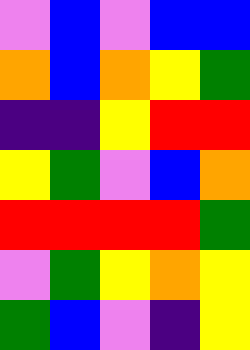[["violet", "blue", "violet", "blue", "blue"], ["orange", "blue", "orange", "yellow", "green"], ["indigo", "indigo", "yellow", "red", "red"], ["yellow", "green", "violet", "blue", "orange"], ["red", "red", "red", "red", "green"], ["violet", "green", "yellow", "orange", "yellow"], ["green", "blue", "violet", "indigo", "yellow"]]